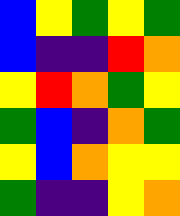[["blue", "yellow", "green", "yellow", "green"], ["blue", "indigo", "indigo", "red", "orange"], ["yellow", "red", "orange", "green", "yellow"], ["green", "blue", "indigo", "orange", "green"], ["yellow", "blue", "orange", "yellow", "yellow"], ["green", "indigo", "indigo", "yellow", "orange"]]